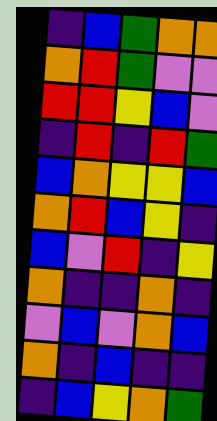[["indigo", "blue", "green", "orange", "orange"], ["orange", "red", "green", "violet", "violet"], ["red", "red", "yellow", "blue", "violet"], ["indigo", "red", "indigo", "red", "green"], ["blue", "orange", "yellow", "yellow", "blue"], ["orange", "red", "blue", "yellow", "indigo"], ["blue", "violet", "red", "indigo", "yellow"], ["orange", "indigo", "indigo", "orange", "indigo"], ["violet", "blue", "violet", "orange", "blue"], ["orange", "indigo", "blue", "indigo", "indigo"], ["indigo", "blue", "yellow", "orange", "green"]]